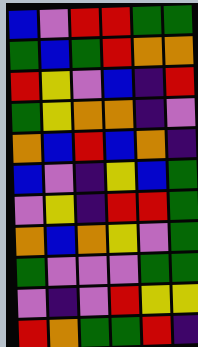[["blue", "violet", "red", "red", "green", "green"], ["green", "blue", "green", "red", "orange", "orange"], ["red", "yellow", "violet", "blue", "indigo", "red"], ["green", "yellow", "orange", "orange", "indigo", "violet"], ["orange", "blue", "red", "blue", "orange", "indigo"], ["blue", "violet", "indigo", "yellow", "blue", "green"], ["violet", "yellow", "indigo", "red", "red", "green"], ["orange", "blue", "orange", "yellow", "violet", "green"], ["green", "violet", "violet", "violet", "green", "green"], ["violet", "indigo", "violet", "red", "yellow", "yellow"], ["red", "orange", "green", "green", "red", "indigo"]]